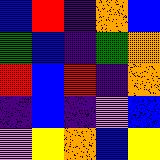[["blue", "red", "indigo", "orange", "blue"], ["green", "blue", "indigo", "green", "orange"], ["red", "blue", "red", "indigo", "orange"], ["indigo", "blue", "indigo", "violet", "blue"], ["violet", "yellow", "orange", "blue", "yellow"]]